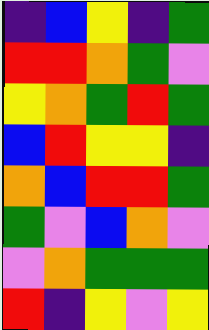[["indigo", "blue", "yellow", "indigo", "green"], ["red", "red", "orange", "green", "violet"], ["yellow", "orange", "green", "red", "green"], ["blue", "red", "yellow", "yellow", "indigo"], ["orange", "blue", "red", "red", "green"], ["green", "violet", "blue", "orange", "violet"], ["violet", "orange", "green", "green", "green"], ["red", "indigo", "yellow", "violet", "yellow"]]